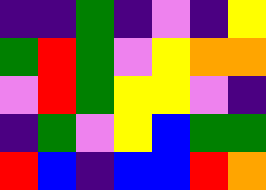[["indigo", "indigo", "green", "indigo", "violet", "indigo", "yellow"], ["green", "red", "green", "violet", "yellow", "orange", "orange"], ["violet", "red", "green", "yellow", "yellow", "violet", "indigo"], ["indigo", "green", "violet", "yellow", "blue", "green", "green"], ["red", "blue", "indigo", "blue", "blue", "red", "orange"]]